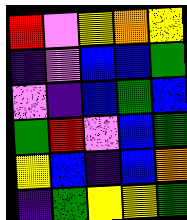[["red", "violet", "yellow", "orange", "yellow"], ["indigo", "violet", "blue", "blue", "green"], ["violet", "indigo", "blue", "green", "blue"], ["green", "red", "violet", "blue", "green"], ["yellow", "blue", "indigo", "blue", "orange"], ["indigo", "green", "yellow", "yellow", "green"]]